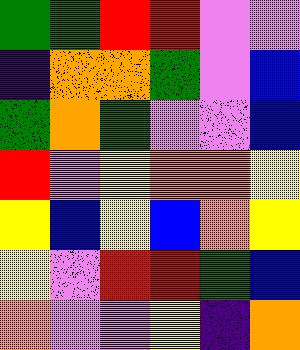[["green", "green", "red", "red", "violet", "violet"], ["indigo", "orange", "orange", "green", "violet", "blue"], ["green", "orange", "green", "violet", "violet", "blue"], ["red", "violet", "yellow", "orange", "orange", "yellow"], ["yellow", "blue", "yellow", "blue", "orange", "yellow"], ["yellow", "violet", "red", "red", "green", "blue"], ["orange", "violet", "violet", "yellow", "indigo", "orange"]]